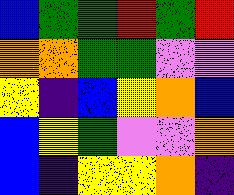[["blue", "green", "green", "red", "green", "red"], ["orange", "orange", "green", "green", "violet", "violet"], ["yellow", "indigo", "blue", "yellow", "orange", "blue"], ["blue", "yellow", "green", "violet", "violet", "orange"], ["blue", "indigo", "yellow", "yellow", "orange", "indigo"]]